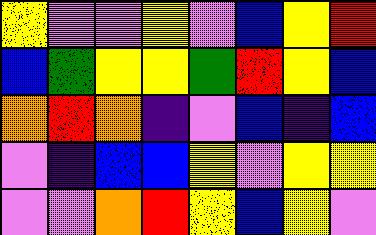[["yellow", "violet", "violet", "yellow", "violet", "blue", "yellow", "red"], ["blue", "green", "yellow", "yellow", "green", "red", "yellow", "blue"], ["orange", "red", "orange", "indigo", "violet", "blue", "indigo", "blue"], ["violet", "indigo", "blue", "blue", "yellow", "violet", "yellow", "yellow"], ["violet", "violet", "orange", "red", "yellow", "blue", "yellow", "violet"]]